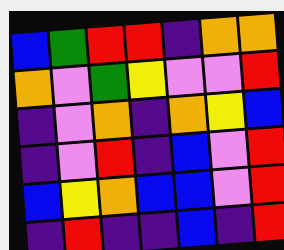[["blue", "green", "red", "red", "indigo", "orange", "orange"], ["orange", "violet", "green", "yellow", "violet", "violet", "red"], ["indigo", "violet", "orange", "indigo", "orange", "yellow", "blue"], ["indigo", "violet", "red", "indigo", "blue", "violet", "red"], ["blue", "yellow", "orange", "blue", "blue", "violet", "red"], ["indigo", "red", "indigo", "indigo", "blue", "indigo", "red"]]